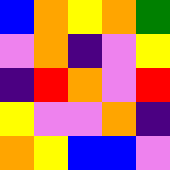[["blue", "orange", "yellow", "orange", "green"], ["violet", "orange", "indigo", "violet", "yellow"], ["indigo", "red", "orange", "violet", "red"], ["yellow", "violet", "violet", "orange", "indigo"], ["orange", "yellow", "blue", "blue", "violet"]]